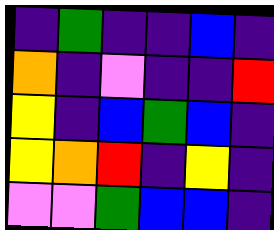[["indigo", "green", "indigo", "indigo", "blue", "indigo"], ["orange", "indigo", "violet", "indigo", "indigo", "red"], ["yellow", "indigo", "blue", "green", "blue", "indigo"], ["yellow", "orange", "red", "indigo", "yellow", "indigo"], ["violet", "violet", "green", "blue", "blue", "indigo"]]